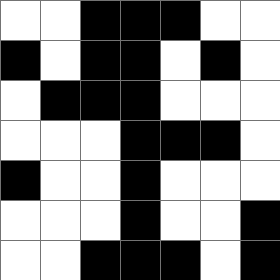[["white", "white", "black", "black", "black", "white", "white"], ["black", "white", "black", "black", "white", "black", "white"], ["white", "black", "black", "black", "white", "white", "white"], ["white", "white", "white", "black", "black", "black", "white"], ["black", "white", "white", "black", "white", "white", "white"], ["white", "white", "white", "black", "white", "white", "black"], ["white", "white", "black", "black", "black", "white", "black"]]